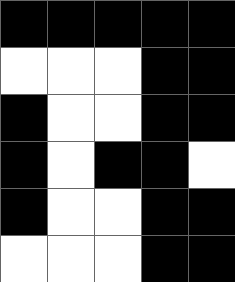[["black", "black", "black", "black", "black"], ["white", "white", "white", "black", "black"], ["black", "white", "white", "black", "black"], ["black", "white", "black", "black", "white"], ["black", "white", "white", "black", "black"], ["white", "white", "white", "black", "black"]]